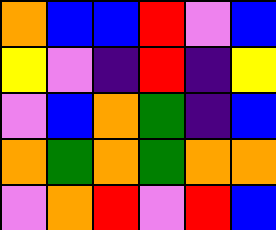[["orange", "blue", "blue", "red", "violet", "blue"], ["yellow", "violet", "indigo", "red", "indigo", "yellow"], ["violet", "blue", "orange", "green", "indigo", "blue"], ["orange", "green", "orange", "green", "orange", "orange"], ["violet", "orange", "red", "violet", "red", "blue"]]